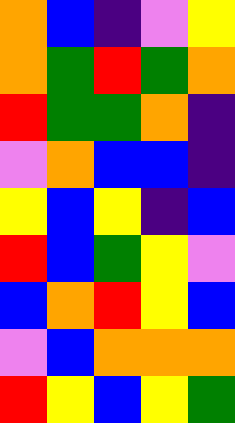[["orange", "blue", "indigo", "violet", "yellow"], ["orange", "green", "red", "green", "orange"], ["red", "green", "green", "orange", "indigo"], ["violet", "orange", "blue", "blue", "indigo"], ["yellow", "blue", "yellow", "indigo", "blue"], ["red", "blue", "green", "yellow", "violet"], ["blue", "orange", "red", "yellow", "blue"], ["violet", "blue", "orange", "orange", "orange"], ["red", "yellow", "blue", "yellow", "green"]]